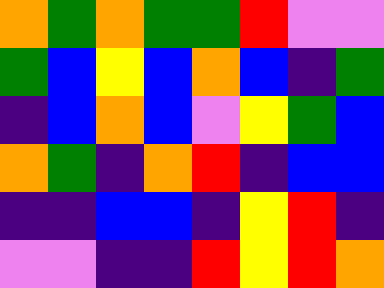[["orange", "green", "orange", "green", "green", "red", "violet", "violet"], ["green", "blue", "yellow", "blue", "orange", "blue", "indigo", "green"], ["indigo", "blue", "orange", "blue", "violet", "yellow", "green", "blue"], ["orange", "green", "indigo", "orange", "red", "indigo", "blue", "blue"], ["indigo", "indigo", "blue", "blue", "indigo", "yellow", "red", "indigo"], ["violet", "violet", "indigo", "indigo", "red", "yellow", "red", "orange"]]